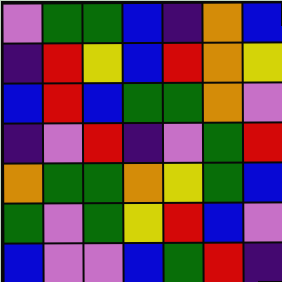[["violet", "green", "green", "blue", "indigo", "orange", "blue"], ["indigo", "red", "yellow", "blue", "red", "orange", "yellow"], ["blue", "red", "blue", "green", "green", "orange", "violet"], ["indigo", "violet", "red", "indigo", "violet", "green", "red"], ["orange", "green", "green", "orange", "yellow", "green", "blue"], ["green", "violet", "green", "yellow", "red", "blue", "violet"], ["blue", "violet", "violet", "blue", "green", "red", "indigo"]]